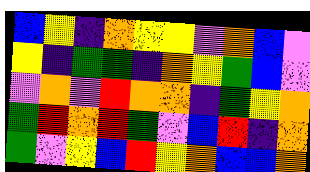[["blue", "yellow", "indigo", "orange", "yellow", "yellow", "violet", "orange", "blue", "violet"], ["yellow", "indigo", "green", "green", "indigo", "orange", "yellow", "green", "blue", "violet"], ["violet", "orange", "violet", "red", "orange", "orange", "indigo", "green", "yellow", "orange"], ["green", "red", "orange", "red", "green", "violet", "blue", "red", "indigo", "orange"], ["green", "violet", "yellow", "blue", "red", "yellow", "orange", "blue", "blue", "orange"]]